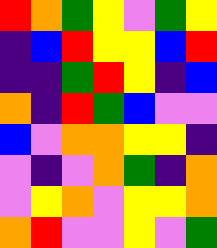[["red", "orange", "green", "yellow", "violet", "green", "yellow"], ["indigo", "blue", "red", "yellow", "yellow", "blue", "red"], ["indigo", "indigo", "green", "red", "yellow", "indigo", "blue"], ["orange", "indigo", "red", "green", "blue", "violet", "violet"], ["blue", "violet", "orange", "orange", "yellow", "yellow", "indigo"], ["violet", "indigo", "violet", "orange", "green", "indigo", "orange"], ["violet", "yellow", "orange", "violet", "yellow", "yellow", "orange"], ["orange", "red", "violet", "violet", "yellow", "violet", "green"]]